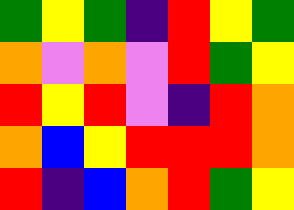[["green", "yellow", "green", "indigo", "red", "yellow", "green"], ["orange", "violet", "orange", "violet", "red", "green", "yellow"], ["red", "yellow", "red", "violet", "indigo", "red", "orange"], ["orange", "blue", "yellow", "red", "red", "red", "orange"], ["red", "indigo", "blue", "orange", "red", "green", "yellow"]]